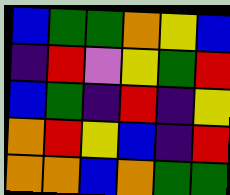[["blue", "green", "green", "orange", "yellow", "blue"], ["indigo", "red", "violet", "yellow", "green", "red"], ["blue", "green", "indigo", "red", "indigo", "yellow"], ["orange", "red", "yellow", "blue", "indigo", "red"], ["orange", "orange", "blue", "orange", "green", "green"]]